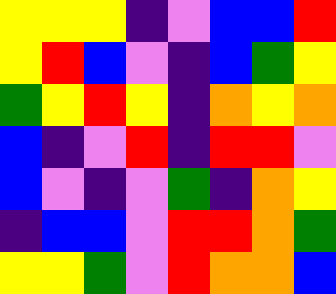[["yellow", "yellow", "yellow", "indigo", "violet", "blue", "blue", "red"], ["yellow", "red", "blue", "violet", "indigo", "blue", "green", "yellow"], ["green", "yellow", "red", "yellow", "indigo", "orange", "yellow", "orange"], ["blue", "indigo", "violet", "red", "indigo", "red", "red", "violet"], ["blue", "violet", "indigo", "violet", "green", "indigo", "orange", "yellow"], ["indigo", "blue", "blue", "violet", "red", "red", "orange", "green"], ["yellow", "yellow", "green", "violet", "red", "orange", "orange", "blue"]]